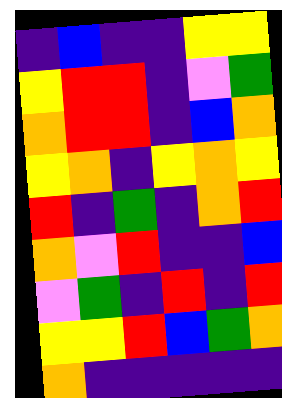[["indigo", "blue", "indigo", "indigo", "yellow", "yellow"], ["yellow", "red", "red", "indigo", "violet", "green"], ["orange", "red", "red", "indigo", "blue", "orange"], ["yellow", "orange", "indigo", "yellow", "orange", "yellow"], ["red", "indigo", "green", "indigo", "orange", "red"], ["orange", "violet", "red", "indigo", "indigo", "blue"], ["violet", "green", "indigo", "red", "indigo", "red"], ["yellow", "yellow", "red", "blue", "green", "orange"], ["orange", "indigo", "indigo", "indigo", "indigo", "indigo"]]